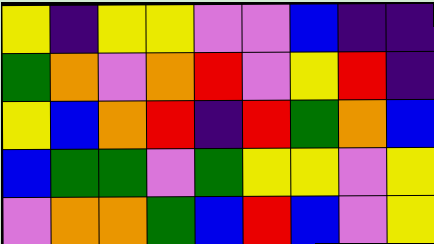[["yellow", "indigo", "yellow", "yellow", "violet", "violet", "blue", "indigo", "indigo"], ["green", "orange", "violet", "orange", "red", "violet", "yellow", "red", "indigo"], ["yellow", "blue", "orange", "red", "indigo", "red", "green", "orange", "blue"], ["blue", "green", "green", "violet", "green", "yellow", "yellow", "violet", "yellow"], ["violet", "orange", "orange", "green", "blue", "red", "blue", "violet", "yellow"]]